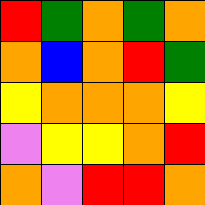[["red", "green", "orange", "green", "orange"], ["orange", "blue", "orange", "red", "green"], ["yellow", "orange", "orange", "orange", "yellow"], ["violet", "yellow", "yellow", "orange", "red"], ["orange", "violet", "red", "red", "orange"]]